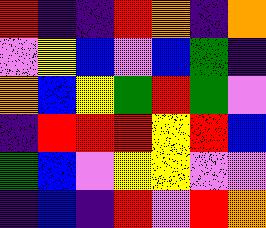[["red", "indigo", "indigo", "red", "orange", "indigo", "orange"], ["violet", "yellow", "blue", "violet", "blue", "green", "indigo"], ["orange", "blue", "yellow", "green", "red", "green", "violet"], ["indigo", "red", "red", "red", "yellow", "red", "blue"], ["green", "blue", "violet", "yellow", "yellow", "violet", "violet"], ["indigo", "blue", "indigo", "red", "violet", "red", "orange"]]